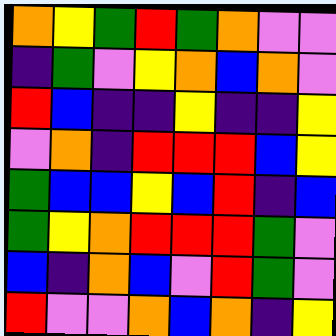[["orange", "yellow", "green", "red", "green", "orange", "violet", "violet"], ["indigo", "green", "violet", "yellow", "orange", "blue", "orange", "violet"], ["red", "blue", "indigo", "indigo", "yellow", "indigo", "indigo", "yellow"], ["violet", "orange", "indigo", "red", "red", "red", "blue", "yellow"], ["green", "blue", "blue", "yellow", "blue", "red", "indigo", "blue"], ["green", "yellow", "orange", "red", "red", "red", "green", "violet"], ["blue", "indigo", "orange", "blue", "violet", "red", "green", "violet"], ["red", "violet", "violet", "orange", "blue", "orange", "indigo", "yellow"]]